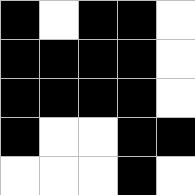[["black", "white", "black", "black", "white"], ["black", "black", "black", "black", "white"], ["black", "black", "black", "black", "white"], ["black", "white", "white", "black", "black"], ["white", "white", "white", "black", "white"]]